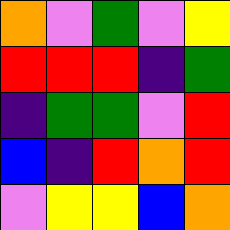[["orange", "violet", "green", "violet", "yellow"], ["red", "red", "red", "indigo", "green"], ["indigo", "green", "green", "violet", "red"], ["blue", "indigo", "red", "orange", "red"], ["violet", "yellow", "yellow", "blue", "orange"]]